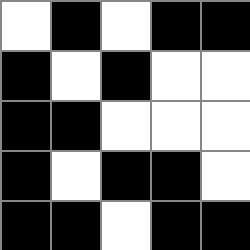[["white", "black", "white", "black", "black"], ["black", "white", "black", "white", "white"], ["black", "black", "white", "white", "white"], ["black", "white", "black", "black", "white"], ["black", "black", "white", "black", "black"]]